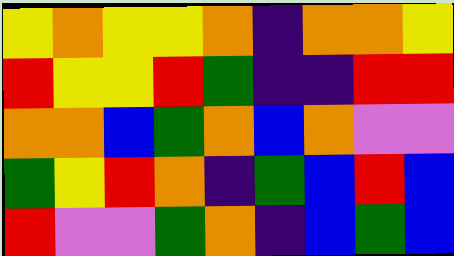[["yellow", "orange", "yellow", "yellow", "orange", "indigo", "orange", "orange", "yellow"], ["red", "yellow", "yellow", "red", "green", "indigo", "indigo", "red", "red"], ["orange", "orange", "blue", "green", "orange", "blue", "orange", "violet", "violet"], ["green", "yellow", "red", "orange", "indigo", "green", "blue", "red", "blue"], ["red", "violet", "violet", "green", "orange", "indigo", "blue", "green", "blue"]]